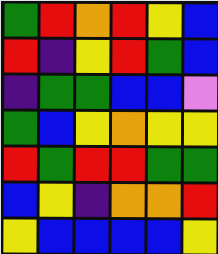[["green", "red", "orange", "red", "yellow", "blue"], ["red", "indigo", "yellow", "red", "green", "blue"], ["indigo", "green", "green", "blue", "blue", "violet"], ["green", "blue", "yellow", "orange", "yellow", "yellow"], ["red", "green", "red", "red", "green", "green"], ["blue", "yellow", "indigo", "orange", "orange", "red"], ["yellow", "blue", "blue", "blue", "blue", "yellow"]]